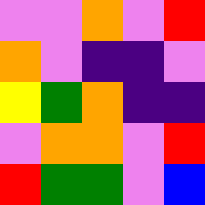[["violet", "violet", "orange", "violet", "red"], ["orange", "violet", "indigo", "indigo", "violet"], ["yellow", "green", "orange", "indigo", "indigo"], ["violet", "orange", "orange", "violet", "red"], ["red", "green", "green", "violet", "blue"]]